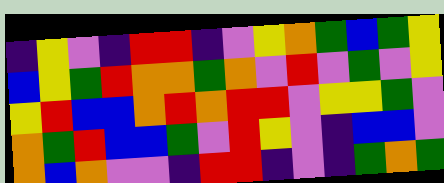[["indigo", "yellow", "violet", "indigo", "red", "red", "indigo", "violet", "yellow", "orange", "green", "blue", "green", "yellow"], ["blue", "yellow", "green", "red", "orange", "orange", "green", "orange", "violet", "red", "violet", "green", "violet", "yellow"], ["yellow", "red", "blue", "blue", "orange", "red", "orange", "red", "red", "violet", "yellow", "yellow", "green", "violet"], ["orange", "green", "red", "blue", "blue", "green", "violet", "red", "yellow", "violet", "indigo", "blue", "blue", "violet"], ["orange", "blue", "orange", "violet", "violet", "indigo", "red", "red", "indigo", "violet", "indigo", "green", "orange", "green"]]